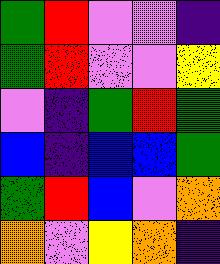[["green", "red", "violet", "violet", "indigo"], ["green", "red", "violet", "violet", "yellow"], ["violet", "indigo", "green", "red", "green"], ["blue", "indigo", "blue", "blue", "green"], ["green", "red", "blue", "violet", "orange"], ["orange", "violet", "yellow", "orange", "indigo"]]